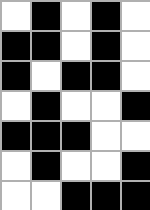[["white", "black", "white", "black", "white"], ["black", "black", "white", "black", "white"], ["black", "white", "black", "black", "white"], ["white", "black", "white", "white", "black"], ["black", "black", "black", "white", "white"], ["white", "black", "white", "white", "black"], ["white", "white", "black", "black", "black"]]